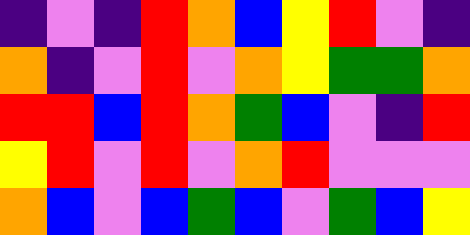[["indigo", "violet", "indigo", "red", "orange", "blue", "yellow", "red", "violet", "indigo"], ["orange", "indigo", "violet", "red", "violet", "orange", "yellow", "green", "green", "orange"], ["red", "red", "blue", "red", "orange", "green", "blue", "violet", "indigo", "red"], ["yellow", "red", "violet", "red", "violet", "orange", "red", "violet", "violet", "violet"], ["orange", "blue", "violet", "blue", "green", "blue", "violet", "green", "blue", "yellow"]]